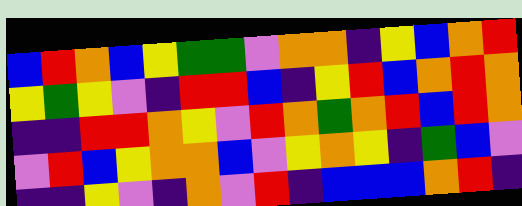[["blue", "red", "orange", "blue", "yellow", "green", "green", "violet", "orange", "orange", "indigo", "yellow", "blue", "orange", "red"], ["yellow", "green", "yellow", "violet", "indigo", "red", "red", "blue", "indigo", "yellow", "red", "blue", "orange", "red", "orange"], ["indigo", "indigo", "red", "red", "orange", "yellow", "violet", "red", "orange", "green", "orange", "red", "blue", "red", "orange"], ["violet", "red", "blue", "yellow", "orange", "orange", "blue", "violet", "yellow", "orange", "yellow", "indigo", "green", "blue", "violet"], ["indigo", "indigo", "yellow", "violet", "indigo", "orange", "violet", "red", "indigo", "blue", "blue", "blue", "orange", "red", "indigo"]]